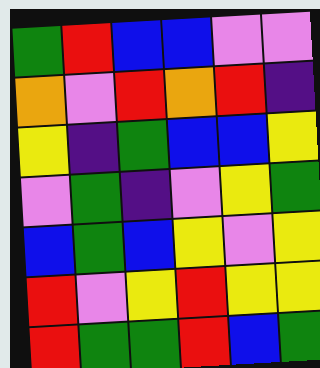[["green", "red", "blue", "blue", "violet", "violet"], ["orange", "violet", "red", "orange", "red", "indigo"], ["yellow", "indigo", "green", "blue", "blue", "yellow"], ["violet", "green", "indigo", "violet", "yellow", "green"], ["blue", "green", "blue", "yellow", "violet", "yellow"], ["red", "violet", "yellow", "red", "yellow", "yellow"], ["red", "green", "green", "red", "blue", "green"]]